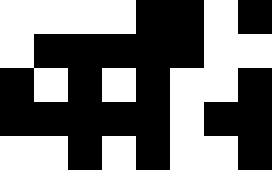[["white", "white", "white", "white", "black", "black", "white", "black"], ["white", "black", "black", "black", "black", "black", "white", "white"], ["black", "white", "black", "white", "black", "white", "white", "black"], ["black", "black", "black", "black", "black", "white", "black", "black"], ["white", "white", "black", "white", "black", "white", "white", "black"]]